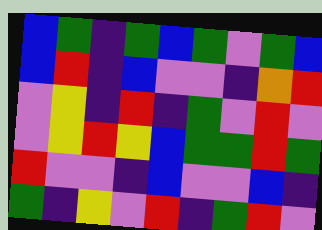[["blue", "green", "indigo", "green", "blue", "green", "violet", "green", "blue"], ["blue", "red", "indigo", "blue", "violet", "violet", "indigo", "orange", "red"], ["violet", "yellow", "indigo", "red", "indigo", "green", "violet", "red", "violet"], ["violet", "yellow", "red", "yellow", "blue", "green", "green", "red", "green"], ["red", "violet", "violet", "indigo", "blue", "violet", "violet", "blue", "indigo"], ["green", "indigo", "yellow", "violet", "red", "indigo", "green", "red", "violet"]]